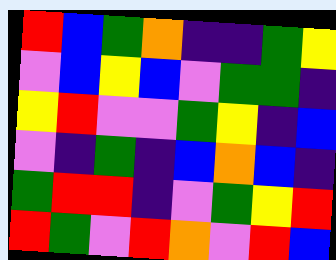[["red", "blue", "green", "orange", "indigo", "indigo", "green", "yellow"], ["violet", "blue", "yellow", "blue", "violet", "green", "green", "indigo"], ["yellow", "red", "violet", "violet", "green", "yellow", "indigo", "blue"], ["violet", "indigo", "green", "indigo", "blue", "orange", "blue", "indigo"], ["green", "red", "red", "indigo", "violet", "green", "yellow", "red"], ["red", "green", "violet", "red", "orange", "violet", "red", "blue"]]